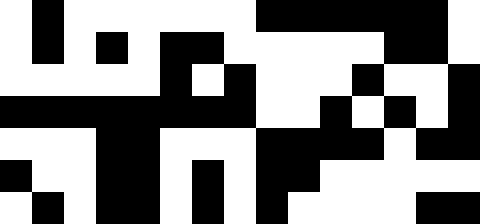[["white", "black", "white", "white", "white", "white", "white", "white", "black", "black", "black", "black", "black", "black", "white"], ["white", "black", "white", "black", "white", "black", "black", "white", "white", "white", "white", "white", "black", "black", "white"], ["white", "white", "white", "white", "white", "black", "white", "black", "white", "white", "white", "black", "white", "white", "black"], ["black", "black", "black", "black", "black", "black", "black", "black", "white", "white", "black", "white", "black", "white", "black"], ["white", "white", "white", "black", "black", "white", "white", "white", "black", "black", "black", "black", "white", "black", "black"], ["black", "white", "white", "black", "black", "white", "black", "white", "black", "black", "white", "white", "white", "white", "white"], ["white", "black", "white", "black", "black", "white", "black", "white", "black", "white", "white", "white", "white", "black", "black"]]